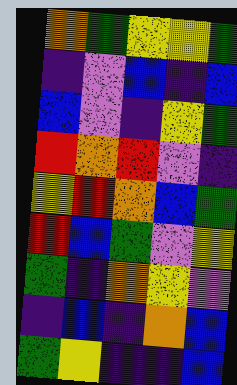[["orange", "green", "yellow", "yellow", "green"], ["indigo", "violet", "blue", "indigo", "blue"], ["blue", "violet", "indigo", "yellow", "green"], ["red", "orange", "red", "violet", "indigo"], ["yellow", "red", "orange", "blue", "green"], ["red", "blue", "green", "violet", "yellow"], ["green", "indigo", "orange", "yellow", "violet"], ["indigo", "blue", "indigo", "orange", "blue"], ["green", "yellow", "indigo", "indigo", "blue"]]